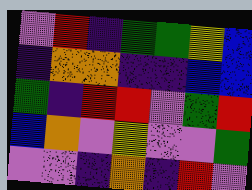[["violet", "red", "indigo", "green", "green", "yellow", "blue"], ["indigo", "orange", "orange", "indigo", "indigo", "blue", "blue"], ["green", "indigo", "red", "red", "violet", "green", "red"], ["blue", "orange", "violet", "yellow", "violet", "violet", "green"], ["violet", "violet", "indigo", "orange", "indigo", "red", "violet"]]